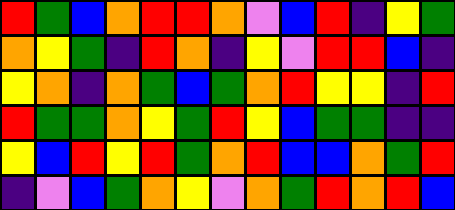[["red", "green", "blue", "orange", "red", "red", "orange", "violet", "blue", "red", "indigo", "yellow", "green"], ["orange", "yellow", "green", "indigo", "red", "orange", "indigo", "yellow", "violet", "red", "red", "blue", "indigo"], ["yellow", "orange", "indigo", "orange", "green", "blue", "green", "orange", "red", "yellow", "yellow", "indigo", "red"], ["red", "green", "green", "orange", "yellow", "green", "red", "yellow", "blue", "green", "green", "indigo", "indigo"], ["yellow", "blue", "red", "yellow", "red", "green", "orange", "red", "blue", "blue", "orange", "green", "red"], ["indigo", "violet", "blue", "green", "orange", "yellow", "violet", "orange", "green", "red", "orange", "red", "blue"]]